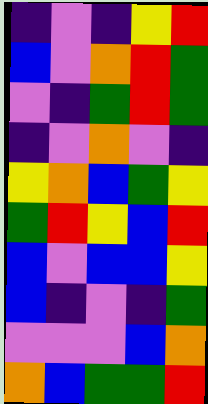[["indigo", "violet", "indigo", "yellow", "red"], ["blue", "violet", "orange", "red", "green"], ["violet", "indigo", "green", "red", "green"], ["indigo", "violet", "orange", "violet", "indigo"], ["yellow", "orange", "blue", "green", "yellow"], ["green", "red", "yellow", "blue", "red"], ["blue", "violet", "blue", "blue", "yellow"], ["blue", "indigo", "violet", "indigo", "green"], ["violet", "violet", "violet", "blue", "orange"], ["orange", "blue", "green", "green", "red"]]